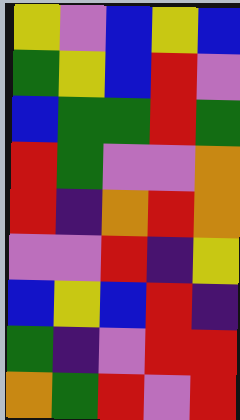[["yellow", "violet", "blue", "yellow", "blue"], ["green", "yellow", "blue", "red", "violet"], ["blue", "green", "green", "red", "green"], ["red", "green", "violet", "violet", "orange"], ["red", "indigo", "orange", "red", "orange"], ["violet", "violet", "red", "indigo", "yellow"], ["blue", "yellow", "blue", "red", "indigo"], ["green", "indigo", "violet", "red", "red"], ["orange", "green", "red", "violet", "red"]]